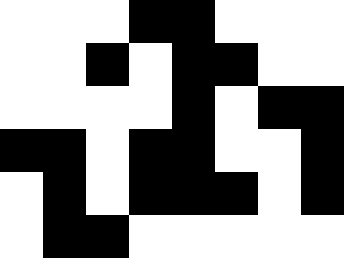[["white", "white", "white", "black", "black", "white", "white", "white"], ["white", "white", "black", "white", "black", "black", "white", "white"], ["white", "white", "white", "white", "black", "white", "black", "black"], ["black", "black", "white", "black", "black", "white", "white", "black"], ["white", "black", "white", "black", "black", "black", "white", "black"], ["white", "black", "black", "white", "white", "white", "white", "white"]]